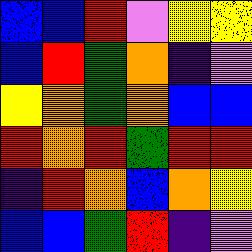[["blue", "blue", "red", "violet", "yellow", "yellow"], ["blue", "red", "green", "orange", "indigo", "violet"], ["yellow", "orange", "green", "orange", "blue", "blue"], ["red", "orange", "red", "green", "red", "red"], ["indigo", "red", "orange", "blue", "orange", "yellow"], ["blue", "blue", "green", "red", "indigo", "violet"]]